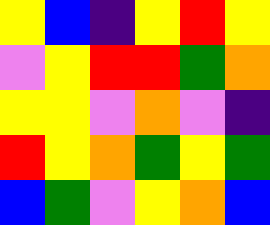[["yellow", "blue", "indigo", "yellow", "red", "yellow"], ["violet", "yellow", "red", "red", "green", "orange"], ["yellow", "yellow", "violet", "orange", "violet", "indigo"], ["red", "yellow", "orange", "green", "yellow", "green"], ["blue", "green", "violet", "yellow", "orange", "blue"]]